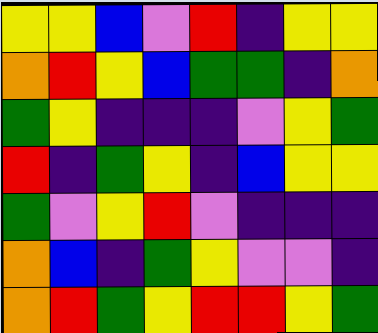[["yellow", "yellow", "blue", "violet", "red", "indigo", "yellow", "yellow"], ["orange", "red", "yellow", "blue", "green", "green", "indigo", "orange"], ["green", "yellow", "indigo", "indigo", "indigo", "violet", "yellow", "green"], ["red", "indigo", "green", "yellow", "indigo", "blue", "yellow", "yellow"], ["green", "violet", "yellow", "red", "violet", "indigo", "indigo", "indigo"], ["orange", "blue", "indigo", "green", "yellow", "violet", "violet", "indigo"], ["orange", "red", "green", "yellow", "red", "red", "yellow", "green"]]